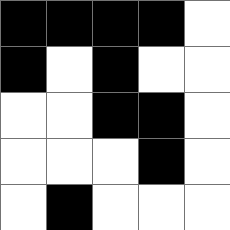[["black", "black", "black", "black", "white"], ["black", "white", "black", "white", "white"], ["white", "white", "black", "black", "white"], ["white", "white", "white", "black", "white"], ["white", "black", "white", "white", "white"]]